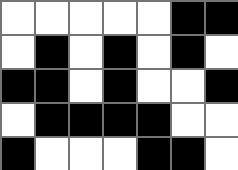[["white", "white", "white", "white", "white", "black", "black"], ["white", "black", "white", "black", "white", "black", "white"], ["black", "black", "white", "black", "white", "white", "black"], ["white", "black", "black", "black", "black", "white", "white"], ["black", "white", "white", "white", "black", "black", "white"]]